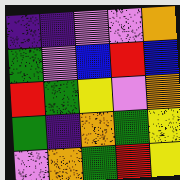[["indigo", "indigo", "violet", "violet", "orange"], ["green", "violet", "blue", "red", "blue"], ["red", "green", "yellow", "violet", "orange"], ["green", "indigo", "orange", "green", "yellow"], ["violet", "orange", "green", "red", "yellow"]]